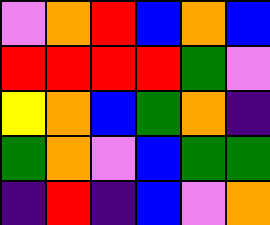[["violet", "orange", "red", "blue", "orange", "blue"], ["red", "red", "red", "red", "green", "violet"], ["yellow", "orange", "blue", "green", "orange", "indigo"], ["green", "orange", "violet", "blue", "green", "green"], ["indigo", "red", "indigo", "blue", "violet", "orange"]]